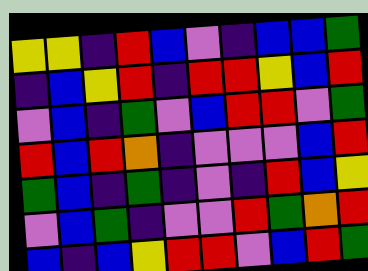[["yellow", "yellow", "indigo", "red", "blue", "violet", "indigo", "blue", "blue", "green"], ["indigo", "blue", "yellow", "red", "indigo", "red", "red", "yellow", "blue", "red"], ["violet", "blue", "indigo", "green", "violet", "blue", "red", "red", "violet", "green"], ["red", "blue", "red", "orange", "indigo", "violet", "violet", "violet", "blue", "red"], ["green", "blue", "indigo", "green", "indigo", "violet", "indigo", "red", "blue", "yellow"], ["violet", "blue", "green", "indigo", "violet", "violet", "red", "green", "orange", "red"], ["blue", "indigo", "blue", "yellow", "red", "red", "violet", "blue", "red", "green"]]